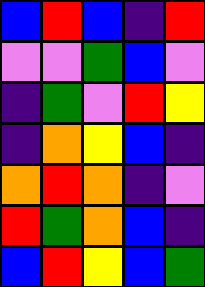[["blue", "red", "blue", "indigo", "red"], ["violet", "violet", "green", "blue", "violet"], ["indigo", "green", "violet", "red", "yellow"], ["indigo", "orange", "yellow", "blue", "indigo"], ["orange", "red", "orange", "indigo", "violet"], ["red", "green", "orange", "blue", "indigo"], ["blue", "red", "yellow", "blue", "green"]]